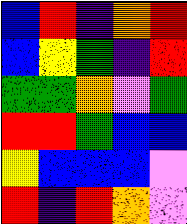[["blue", "red", "indigo", "orange", "red"], ["blue", "yellow", "green", "indigo", "red"], ["green", "green", "orange", "violet", "green"], ["red", "red", "green", "blue", "blue"], ["yellow", "blue", "blue", "blue", "violet"], ["red", "indigo", "red", "orange", "violet"]]